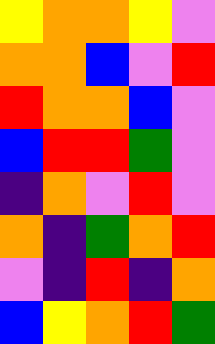[["yellow", "orange", "orange", "yellow", "violet"], ["orange", "orange", "blue", "violet", "red"], ["red", "orange", "orange", "blue", "violet"], ["blue", "red", "red", "green", "violet"], ["indigo", "orange", "violet", "red", "violet"], ["orange", "indigo", "green", "orange", "red"], ["violet", "indigo", "red", "indigo", "orange"], ["blue", "yellow", "orange", "red", "green"]]